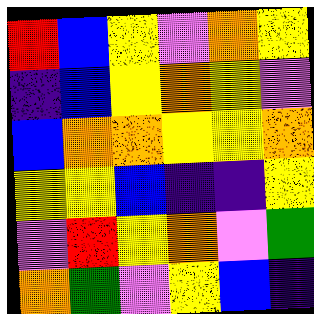[["red", "blue", "yellow", "violet", "orange", "yellow"], ["indigo", "blue", "yellow", "orange", "yellow", "violet"], ["blue", "orange", "orange", "yellow", "yellow", "orange"], ["yellow", "yellow", "blue", "indigo", "indigo", "yellow"], ["violet", "red", "yellow", "orange", "violet", "green"], ["orange", "green", "violet", "yellow", "blue", "indigo"]]